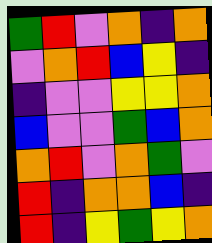[["green", "red", "violet", "orange", "indigo", "orange"], ["violet", "orange", "red", "blue", "yellow", "indigo"], ["indigo", "violet", "violet", "yellow", "yellow", "orange"], ["blue", "violet", "violet", "green", "blue", "orange"], ["orange", "red", "violet", "orange", "green", "violet"], ["red", "indigo", "orange", "orange", "blue", "indigo"], ["red", "indigo", "yellow", "green", "yellow", "orange"]]